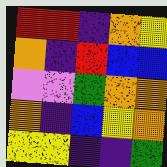[["red", "red", "indigo", "orange", "yellow"], ["orange", "indigo", "red", "blue", "blue"], ["violet", "violet", "green", "orange", "orange"], ["orange", "indigo", "blue", "yellow", "orange"], ["yellow", "yellow", "indigo", "indigo", "green"]]